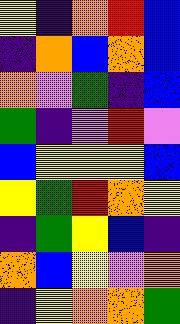[["yellow", "indigo", "orange", "red", "blue"], ["indigo", "orange", "blue", "orange", "blue"], ["orange", "violet", "green", "indigo", "blue"], ["green", "indigo", "violet", "red", "violet"], ["blue", "yellow", "yellow", "yellow", "blue"], ["yellow", "green", "red", "orange", "yellow"], ["indigo", "green", "yellow", "blue", "indigo"], ["orange", "blue", "yellow", "violet", "orange"], ["indigo", "yellow", "orange", "orange", "green"]]